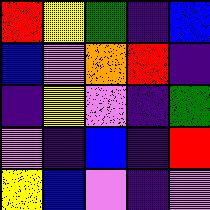[["red", "yellow", "green", "indigo", "blue"], ["blue", "violet", "orange", "red", "indigo"], ["indigo", "yellow", "violet", "indigo", "green"], ["violet", "indigo", "blue", "indigo", "red"], ["yellow", "blue", "violet", "indigo", "violet"]]